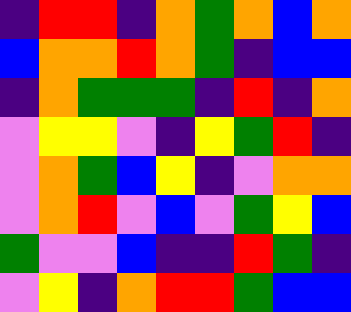[["indigo", "red", "red", "indigo", "orange", "green", "orange", "blue", "orange"], ["blue", "orange", "orange", "red", "orange", "green", "indigo", "blue", "blue"], ["indigo", "orange", "green", "green", "green", "indigo", "red", "indigo", "orange"], ["violet", "yellow", "yellow", "violet", "indigo", "yellow", "green", "red", "indigo"], ["violet", "orange", "green", "blue", "yellow", "indigo", "violet", "orange", "orange"], ["violet", "orange", "red", "violet", "blue", "violet", "green", "yellow", "blue"], ["green", "violet", "violet", "blue", "indigo", "indigo", "red", "green", "indigo"], ["violet", "yellow", "indigo", "orange", "red", "red", "green", "blue", "blue"]]